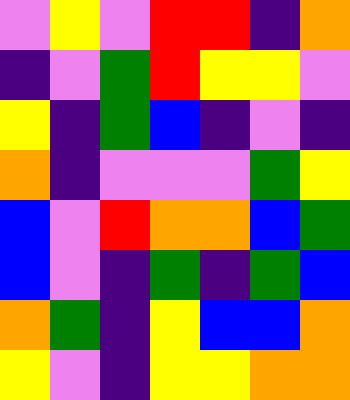[["violet", "yellow", "violet", "red", "red", "indigo", "orange"], ["indigo", "violet", "green", "red", "yellow", "yellow", "violet"], ["yellow", "indigo", "green", "blue", "indigo", "violet", "indigo"], ["orange", "indigo", "violet", "violet", "violet", "green", "yellow"], ["blue", "violet", "red", "orange", "orange", "blue", "green"], ["blue", "violet", "indigo", "green", "indigo", "green", "blue"], ["orange", "green", "indigo", "yellow", "blue", "blue", "orange"], ["yellow", "violet", "indigo", "yellow", "yellow", "orange", "orange"]]